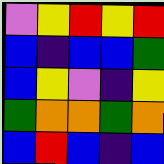[["violet", "yellow", "red", "yellow", "red"], ["blue", "indigo", "blue", "blue", "green"], ["blue", "yellow", "violet", "indigo", "yellow"], ["green", "orange", "orange", "green", "orange"], ["blue", "red", "blue", "indigo", "blue"]]